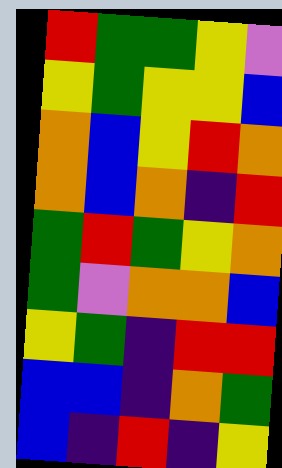[["red", "green", "green", "yellow", "violet"], ["yellow", "green", "yellow", "yellow", "blue"], ["orange", "blue", "yellow", "red", "orange"], ["orange", "blue", "orange", "indigo", "red"], ["green", "red", "green", "yellow", "orange"], ["green", "violet", "orange", "orange", "blue"], ["yellow", "green", "indigo", "red", "red"], ["blue", "blue", "indigo", "orange", "green"], ["blue", "indigo", "red", "indigo", "yellow"]]